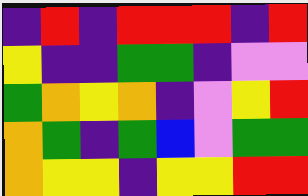[["indigo", "red", "indigo", "red", "red", "red", "indigo", "red"], ["yellow", "indigo", "indigo", "green", "green", "indigo", "violet", "violet"], ["green", "orange", "yellow", "orange", "indigo", "violet", "yellow", "red"], ["orange", "green", "indigo", "green", "blue", "violet", "green", "green"], ["orange", "yellow", "yellow", "indigo", "yellow", "yellow", "red", "red"]]